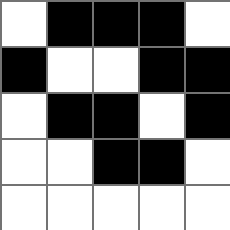[["white", "black", "black", "black", "white"], ["black", "white", "white", "black", "black"], ["white", "black", "black", "white", "black"], ["white", "white", "black", "black", "white"], ["white", "white", "white", "white", "white"]]